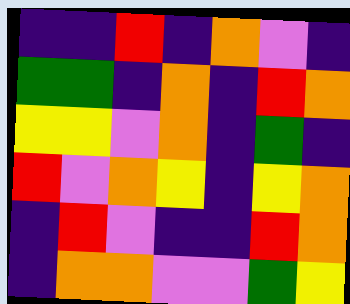[["indigo", "indigo", "red", "indigo", "orange", "violet", "indigo"], ["green", "green", "indigo", "orange", "indigo", "red", "orange"], ["yellow", "yellow", "violet", "orange", "indigo", "green", "indigo"], ["red", "violet", "orange", "yellow", "indigo", "yellow", "orange"], ["indigo", "red", "violet", "indigo", "indigo", "red", "orange"], ["indigo", "orange", "orange", "violet", "violet", "green", "yellow"]]